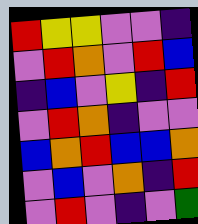[["red", "yellow", "yellow", "violet", "violet", "indigo"], ["violet", "red", "orange", "violet", "red", "blue"], ["indigo", "blue", "violet", "yellow", "indigo", "red"], ["violet", "red", "orange", "indigo", "violet", "violet"], ["blue", "orange", "red", "blue", "blue", "orange"], ["violet", "blue", "violet", "orange", "indigo", "red"], ["violet", "red", "violet", "indigo", "violet", "green"]]